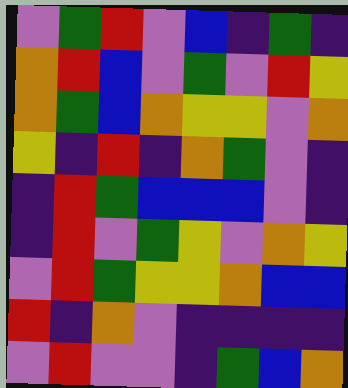[["violet", "green", "red", "violet", "blue", "indigo", "green", "indigo"], ["orange", "red", "blue", "violet", "green", "violet", "red", "yellow"], ["orange", "green", "blue", "orange", "yellow", "yellow", "violet", "orange"], ["yellow", "indigo", "red", "indigo", "orange", "green", "violet", "indigo"], ["indigo", "red", "green", "blue", "blue", "blue", "violet", "indigo"], ["indigo", "red", "violet", "green", "yellow", "violet", "orange", "yellow"], ["violet", "red", "green", "yellow", "yellow", "orange", "blue", "blue"], ["red", "indigo", "orange", "violet", "indigo", "indigo", "indigo", "indigo"], ["violet", "red", "violet", "violet", "indigo", "green", "blue", "orange"]]